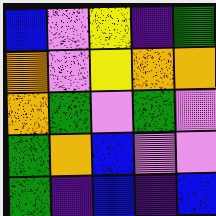[["blue", "violet", "yellow", "indigo", "green"], ["orange", "violet", "yellow", "orange", "orange"], ["orange", "green", "violet", "green", "violet"], ["green", "orange", "blue", "violet", "violet"], ["green", "indigo", "blue", "indigo", "blue"]]